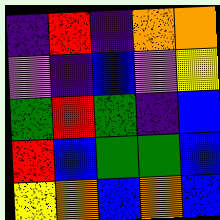[["indigo", "red", "indigo", "orange", "orange"], ["violet", "indigo", "blue", "violet", "yellow"], ["green", "red", "green", "indigo", "blue"], ["red", "blue", "green", "green", "blue"], ["yellow", "orange", "blue", "orange", "blue"]]